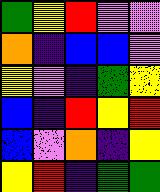[["green", "yellow", "red", "violet", "violet"], ["orange", "indigo", "blue", "blue", "violet"], ["yellow", "violet", "indigo", "green", "yellow"], ["blue", "indigo", "red", "yellow", "red"], ["blue", "violet", "orange", "indigo", "yellow"], ["yellow", "red", "indigo", "green", "green"]]